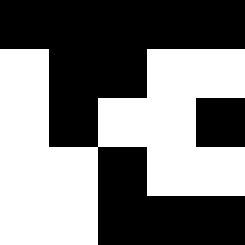[["black", "black", "black", "black", "black"], ["white", "black", "black", "white", "white"], ["white", "black", "white", "white", "black"], ["white", "white", "black", "white", "white"], ["white", "white", "black", "black", "black"]]